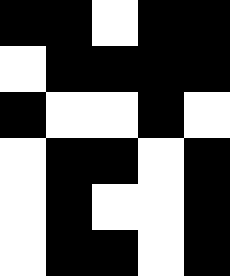[["black", "black", "white", "black", "black"], ["white", "black", "black", "black", "black"], ["black", "white", "white", "black", "white"], ["white", "black", "black", "white", "black"], ["white", "black", "white", "white", "black"], ["white", "black", "black", "white", "black"]]